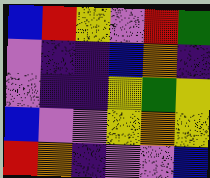[["blue", "red", "yellow", "violet", "red", "green"], ["violet", "indigo", "indigo", "blue", "orange", "indigo"], ["violet", "indigo", "indigo", "yellow", "green", "yellow"], ["blue", "violet", "violet", "yellow", "orange", "yellow"], ["red", "orange", "indigo", "violet", "violet", "blue"]]